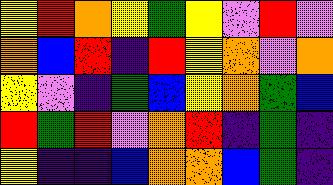[["yellow", "red", "orange", "yellow", "green", "yellow", "violet", "red", "violet"], ["orange", "blue", "red", "indigo", "red", "yellow", "orange", "violet", "orange"], ["yellow", "violet", "indigo", "green", "blue", "yellow", "orange", "green", "blue"], ["red", "green", "red", "violet", "orange", "red", "indigo", "green", "indigo"], ["yellow", "indigo", "indigo", "blue", "orange", "orange", "blue", "green", "indigo"]]